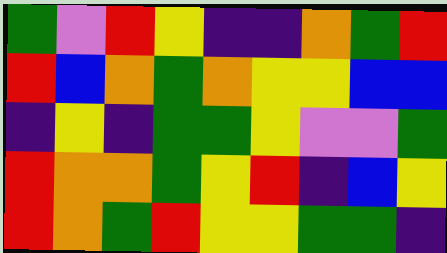[["green", "violet", "red", "yellow", "indigo", "indigo", "orange", "green", "red"], ["red", "blue", "orange", "green", "orange", "yellow", "yellow", "blue", "blue"], ["indigo", "yellow", "indigo", "green", "green", "yellow", "violet", "violet", "green"], ["red", "orange", "orange", "green", "yellow", "red", "indigo", "blue", "yellow"], ["red", "orange", "green", "red", "yellow", "yellow", "green", "green", "indigo"]]